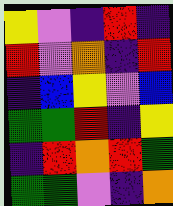[["yellow", "violet", "indigo", "red", "indigo"], ["red", "violet", "orange", "indigo", "red"], ["indigo", "blue", "yellow", "violet", "blue"], ["green", "green", "red", "indigo", "yellow"], ["indigo", "red", "orange", "red", "green"], ["green", "green", "violet", "indigo", "orange"]]